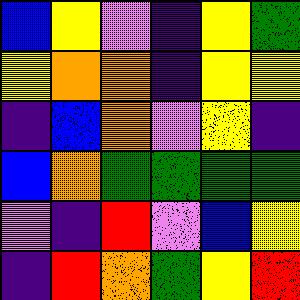[["blue", "yellow", "violet", "indigo", "yellow", "green"], ["yellow", "orange", "orange", "indigo", "yellow", "yellow"], ["indigo", "blue", "orange", "violet", "yellow", "indigo"], ["blue", "orange", "green", "green", "green", "green"], ["violet", "indigo", "red", "violet", "blue", "yellow"], ["indigo", "red", "orange", "green", "yellow", "red"]]